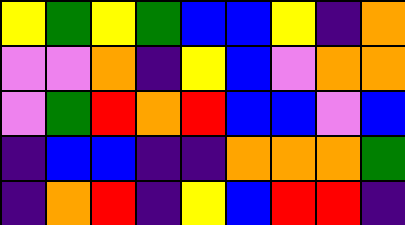[["yellow", "green", "yellow", "green", "blue", "blue", "yellow", "indigo", "orange"], ["violet", "violet", "orange", "indigo", "yellow", "blue", "violet", "orange", "orange"], ["violet", "green", "red", "orange", "red", "blue", "blue", "violet", "blue"], ["indigo", "blue", "blue", "indigo", "indigo", "orange", "orange", "orange", "green"], ["indigo", "orange", "red", "indigo", "yellow", "blue", "red", "red", "indigo"]]